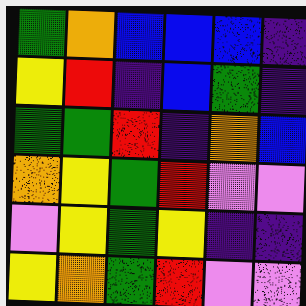[["green", "orange", "blue", "blue", "blue", "indigo"], ["yellow", "red", "indigo", "blue", "green", "indigo"], ["green", "green", "red", "indigo", "orange", "blue"], ["orange", "yellow", "green", "red", "violet", "violet"], ["violet", "yellow", "green", "yellow", "indigo", "indigo"], ["yellow", "orange", "green", "red", "violet", "violet"]]